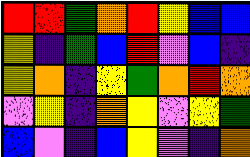[["red", "red", "green", "orange", "red", "yellow", "blue", "blue"], ["yellow", "indigo", "green", "blue", "red", "violet", "blue", "indigo"], ["yellow", "orange", "indigo", "yellow", "green", "orange", "red", "orange"], ["violet", "yellow", "indigo", "orange", "yellow", "violet", "yellow", "green"], ["blue", "violet", "indigo", "blue", "yellow", "violet", "indigo", "orange"]]